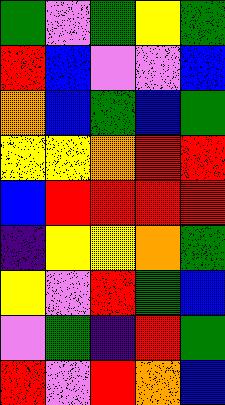[["green", "violet", "green", "yellow", "green"], ["red", "blue", "violet", "violet", "blue"], ["orange", "blue", "green", "blue", "green"], ["yellow", "yellow", "orange", "red", "red"], ["blue", "red", "red", "red", "red"], ["indigo", "yellow", "yellow", "orange", "green"], ["yellow", "violet", "red", "green", "blue"], ["violet", "green", "indigo", "red", "green"], ["red", "violet", "red", "orange", "blue"]]